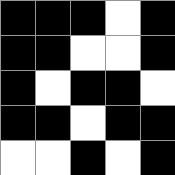[["black", "black", "black", "white", "black"], ["black", "black", "white", "white", "black"], ["black", "white", "black", "black", "white"], ["black", "black", "white", "black", "black"], ["white", "white", "black", "white", "black"]]